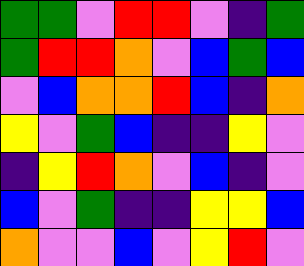[["green", "green", "violet", "red", "red", "violet", "indigo", "green"], ["green", "red", "red", "orange", "violet", "blue", "green", "blue"], ["violet", "blue", "orange", "orange", "red", "blue", "indigo", "orange"], ["yellow", "violet", "green", "blue", "indigo", "indigo", "yellow", "violet"], ["indigo", "yellow", "red", "orange", "violet", "blue", "indigo", "violet"], ["blue", "violet", "green", "indigo", "indigo", "yellow", "yellow", "blue"], ["orange", "violet", "violet", "blue", "violet", "yellow", "red", "violet"]]